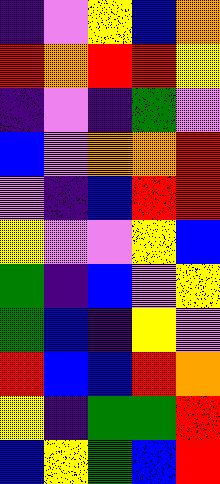[["indigo", "violet", "yellow", "blue", "orange"], ["red", "orange", "red", "red", "yellow"], ["indigo", "violet", "indigo", "green", "violet"], ["blue", "violet", "orange", "orange", "red"], ["violet", "indigo", "blue", "red", "red"], ["yellow", "violet", "violet", "yellow", "blue"], ["green", "indigo", "blue", "violet", "yellow"], ["green", "blue", "indigo", "yellow", "violet"], ["red", "blue", "blue", "red", "orange"], ["yellow", "indigo", "green", "green", "red"], ["blue", "yellow", "green", "blue", "red"]]